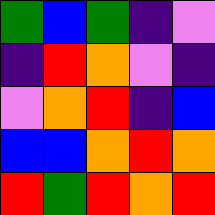[["green", "blue", "green", "indigo", "violet"], ["indigo", "red", "orange", "violet", "indigo"], ["violet", "orange", "red", "indigo", "blue"], ["blue", "blue", "orange", "red", "orange"], ["red", "green", "red", "orange", "red"]]